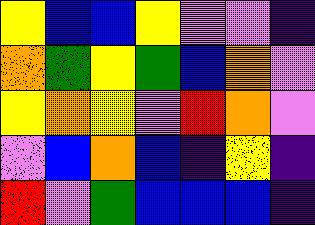[["yellow", "blue", "blue", "yellow", "violet", "violet", "indigo"], ["orange", "green", "yellow", "green", "blue", "orange", "violet"], ["yellow", "orange", "yellow", "violet", "red", "orange", "violet"], ["violet", "blue", "orange", "blue", "indigo", "yellow", "indigo"], ["red", "violet", "green", "blue", "blue", "blue", "indigo"]]